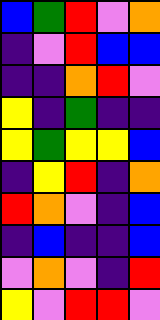[["blue", "green", "red", "violet", "orange"], ["indigo", "violet", "red", "blue", "blue"], ["indigo", "indigo", "orange", "red", "violet"], ["yellow", "indigo", "green", "indigo", "indigo"], ["yellow", "green", "yellow", "yellow", "blue"], ["indigo", "yellow", "red", "indigo", "orange"], ["red", "orange", "violet", "indigo", "blue"], ["indigo", "blue", "indigo", "indigo", "blue"], ["violet", "orange", "violet", "indigo", "red"], ["yellow", "violet", "red", "red", "violet"]]